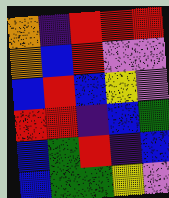[["orange", "indigo", "red", "red", "red"], ["orange", "blue", "red", "violet", "violet"], ["blue", "red", "blue", "yellow", "violet"], ["red", "red", "indigo", "blue", "green"], ["blue", "green", "red", "indigo", "blue"], ["blue", "green", "green", "yellow", "violet"]]